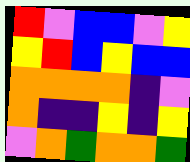[["red", "violet", "blue", "blue", "violet", "yellow"], ["yellow", "red", "blue", "yellow", "blue", "blue"], ["orange", "orange", "orange", "orange", "indigo", "violet"], ["orange", "indigo", "indigo", "yellow", "indigo", "yellow"], ["violet", "orange", "green", "orange", "orange", "green"]]